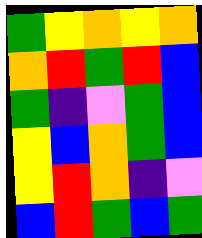[["green", "yellow", "orange", "yellow", "orange"], ["orange", "red", "green", "red", "blue"], ["green", "indigo", "violet", "green", "blue"], ["yellow", "blue", "orange", "green", "blue"], ["yellow", "red", "orange", "indigo", "violet"], ["blue", "red", "green", "blue", "green"]]